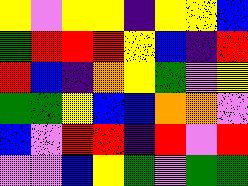[["yellow", "violet", "yellow", "yellow", "indigo", "yellow", "yellow", "blue"], ["green", "red", "red", "red", "yellow", "blue", "indigo", "red"], ["red", "blue", "indigo", "orange", "yellow", "green", "violet", "yellow"], ["green", "green", "yellow", "blue", "blue", "orange", "orange", "violet"], ["blue", "violet", "red", "red", "indigo", "red", "violet", "red"], ["violet", "violet", "blue", "yellow", "green", "violet", "green", "green"]]